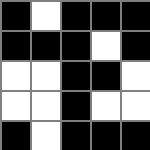[["black", "white", "black", "black", "black"], ["black", "black", "black", "white", "black"], ["white", "white", "black", "black", "white"], ["white", "white", "black", "white", "white"], ["black", "white", "black", "black", "black"]]